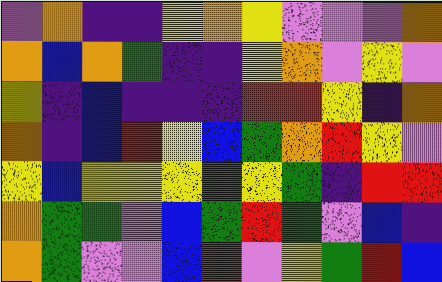[["violet", "orange", "indigo", "indigo", "yellow", "orange", "yellow", "violet", "violet", "violet", "orange"], ["orange", "blue", "orange", "green", "indigo", "indigo", "yellow", "orange", "violet", "yellow", "violet"], ["yellow", "indigo", "blue", "indigo", "indigo", "indigo", "red", "red", "yellow", "indigo", "orange"], ["orange", "indigo", "blue", "red", "yellow", "blue", "green", "orange", "red", "yellow", "violet"], ["yellow", "blue", "yellow", "yellow", "yellow", "green", "yellow", "green", "indigo", "red", "red"], ["orange", "green", "green", "violet", "blue", "green", "red", "green", "violet", "blue", "indigo"], ["orange", "green", "violet", "violet", "blue", "red", "violet", "yellow", "green", "red", "blue"]]